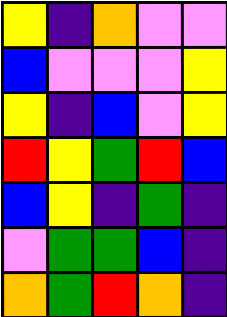[["yellow", "indigo", "orange", "violet", "violet"], ["blue", "violet", "violet", "violet", "yellow"], ["yellow", "indigo", "blue", "violet", "yellow"], ["red", "yellow", "green", "red", "blue"], ["blue", "yellow", "indigo", "green", "indigo"], ["violet", "green", "green", "blue", "indigo"], ["orange", "green", "red", "orange", "indigo"]]